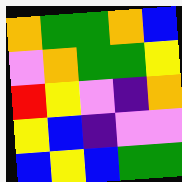[["orange", "green", "green", "orange", "blue"], ["violet", "orange", "green", "green", "yellow"], ["red", "yellow", "violet", "indigo", "orange"], ["yellow", "blue", "indigo", "violet", "violet"], ["blue", "yellow", "blue", "green", "green"]]